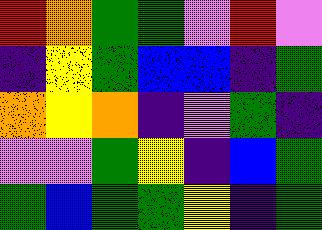[["red", "orange", "green", "green", "violet", "red", "violet"], ["indigo", "yellow", "green", "blue", "blue", "indigo", "green"], ["orange", "yellow", "orange", "indigo", "violet", "green", "indigo"], ["violet", "violet", "green", "yellow", "indigo", "blue", "green"], ["green", "blue", "green", "green", "yellow", "indigo", "green"]]